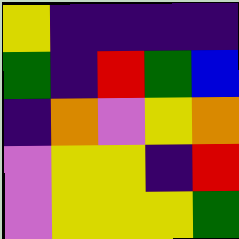[["yellow", "indigo", "indigo", "indigo", "indigo"], ["green", "indigo", "red", "green", "blue"], ["indigo", "orange", "violet", "yellow", "orange"], ["violet", "yellow", "yellow", "indigo", "red"], ["violet", "yellow", "yellow", "yellow", "green"]]